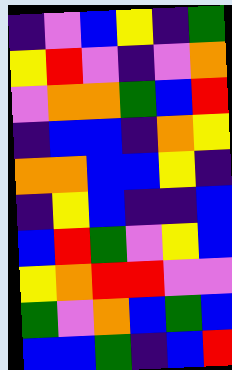[["indigo", "violet", "blue", "yellow", "indigo", "green"], ["yellow", "red", "violet", "indigo", "violet", "orange"], ["violet", "orange", "orange", "green", "blue", "red"], ["indigo", "blue", "blue", "indigo", "orange", "yellow"], ["orange", "orange", "blue", "blue", "yellow", "indigo"], ["indigo", "yellow", "blue", "indigo", "indigo", "blue"], ["blue", "red", "green", "violet", "yellow", "blue"], ["yellow", "orange", "red", "red", "violet", "violet"], ["green", "violet", "orange", "blue", "green", "blue"], ["blue", "blue", "green", "indigo", "blue", "red"]]